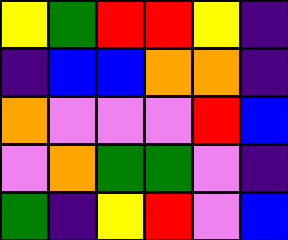[["yellow", "green", "red", "red", "yellow", "indigo"], ["indigo", "blue", "blue", "orange", "orange", "indigo"], ["orange", "violet", "violet", "violet", "red", "blue"], ["violet", "orange", "green", "green", "violet", "indigo"], ["green", "indigo", "yellow", "red", "violet", "blue"]]